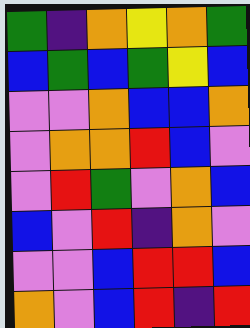[["green", "indigo", "orange", "yellow", "orange", "green"], ["blue", "green", "blue", "green", "yellow", "blue"], ["violet", "violet", "orange", "blue", "blue", "orange"], ["violet", "orange", "orange", "red", "blue", "violet"], ["violet", "red", "green", "violet", "orange", "blue"], ["blue", "violet", "red", "indigo", "orange", "violet"], ["violet", "violet", "blue", "red", "red", "blue"], ["orange", "violet", "blue", "red", "indigo", "red"]]